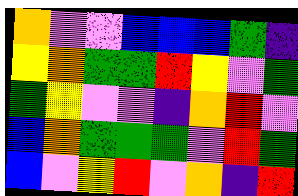[["orange", "violet", "violet", "blue", "blue", "blue", "green", "indigo"], ["yellow", "orange", "green", "green", "red", "yellow", "violet", "green"], ["green", "yellow", "violet", "violet", "indigo", "orange", "red", "violet"], ["blue", "orange", "green", "green", "green", "violet", "red", "green"], ["blue", "violet", "yellow", "red", "violet", "orange", "indigo", "red"]]